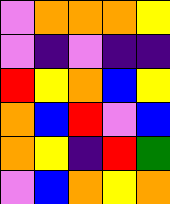[["violet", "orange", "orange", "orange", "yellow"], ["violet", "indigo", "violet", "indigo", "indigo"], ["red", "yellow", "orange", "blue", "yellow"], ["orange", "blue", "red", "violet", "blue"], ["orange", "yellow", "indigo", "red", "green"], ["violet", "blue", "orange", "yellow", "orange"]]